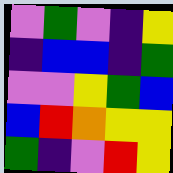[["violet", "green", "violet", "indigo", "yellow"], ["indigo", "blue", "blue", "indigo", "green"], ["violet", "violet", "yellow", "green", "blue"], ["blue", "red", "orange", "yellow", "yellow"], ["green", "indigo", "violet", "red", "yellow"]]